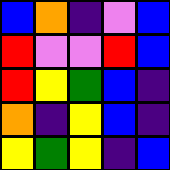[["blue", "orange", "indigo", "violet", "blue"], ["red", "violet", "violet", "red", "blue"], ["red", "yellow", "green", "blue", "indigo"], ["orange", "indigo", "yellow", "blue", "indigo"], ["yellow", "green", "yellow", "indigo", "blue"]]